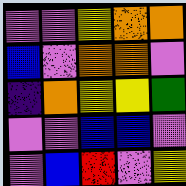[["violet", "violet", "yellow", "orange", "orange"], ["blue", "violet", "orange", "orange", "violet"], ["indigo", "orange", "yellow", "yellow", "green"], ["violet", "violet", "blue", "blue", "violet"], ["violet", "blue", "red", "violet", "yellow"]]